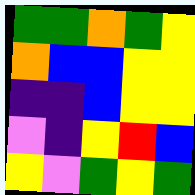[["green", "green", "orange", "green", "yellow"], ["orange", "blue", "blue", "yellow", "yellow"], ["indigo", "indigo", "blue", "yellow", "yellow"], ["violet", "indigo", "yellow", "red", "blue"], ["yellow", "violet", "green", "yellow", "green"]]